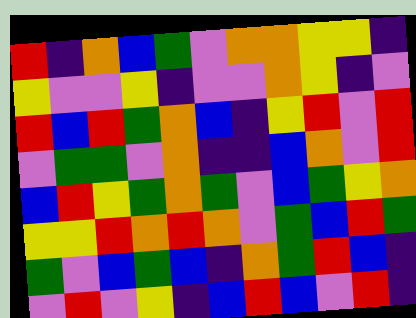[["red", "indigo", "orange", "blue", "green", "violet", "orange", "orange", "yellow", "yellow", "indigo"], ["yellow", "violet", "violet", "yellow", "indigo", "violet", "violet", "orange", "yellow", "indigo", "violet"], ["red", "blue", "red", "green", "orange", "blue", "indigo", "yellow", "red", "violet", "red"], ["violet", "green", "green", "violet", "orange", "indigo", "indigo", "blue", "orange", "violet", "red"], ["blue", "red", "yellow", "green", "orange", "green", "violet", "blue", "green", "yellow", "orange"], ["yellow", "yellow", "red", "orange", "red", "orange", "violet", "green", "blue", "red", "green"], ["green", "violet", "blue", "green", "blue", "indigo", "orange", "green", "red", "blue", "indigo"], ["violet", "red", "violet", "yellow", "indigo", "blue", "red", "blue", "violet", "red", "indigo"]]